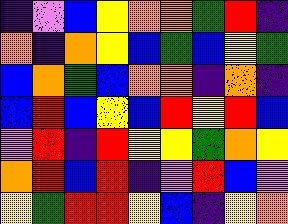[["indigo", "violet", "blue", "yellow", "orange", "orange", "green", "red", "indigo"], ["orange", "indigo", "orange", "yellow", "blue", "green", "blue", "yellow", "green"], ["blue", "orange", "green", "blue", "orange", "orange", "indigo", "orange", "indigo"], ["blue", "red", "blue", "yellow", "blue", "red", "yellow", "red", "blue"], ["violet", "red", "indigo", "red", "yellow", "yellow", "green", "orange", "yellow"], ["orange", "red", "blue", "red", "indigo", "violet", "red", "blue", "violet"], ["yellow", "green", "red", "red", "yellow", "blue", "indigo", "yellow", "orange"]]